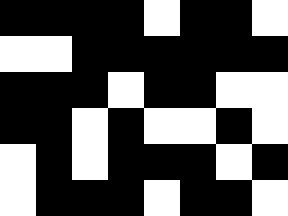[["black", "black", "black", "black", "white", "black", "black", "white"], ["white", "white", "black", "black", "black", "black", "black", "black"], ["black", "black", "black", "white", "black", "black", "white", "white"], ["black", "black", "white", "black", "white", "white", "black", "white"], ["white", "black", "white", "black", "black", "black", "white", "black"], ["white", "black", "black", "black", "white", "black", "black", "white"]]